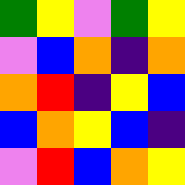[["green", "yellow", "violet", "green", "yellow"], ["violet", "blue", "orange", "indigo", "orange"], ["orange", "red", "indigo", "yellow", "blue"], ["blue", "orange", "yellow", "blue", "indigo"], ["violet", "red", "blue", "orange", "yellow"]]